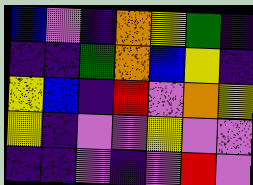[["blue", "violet", "indigo", "orange", "yellow", "green", "indigo"], ["indigo", "indigo", "green", "orange", "blue", "yellow", "indigo"], ["yellow", "blue", "indigo", "red", "violet", "orange", "yellow"], ["yellow", "indigo", "violet", "violet", "yellow", "violet", "violet"], ["indigo", "indigo", "violet", "indigo", "violet", "red", "violet"]]